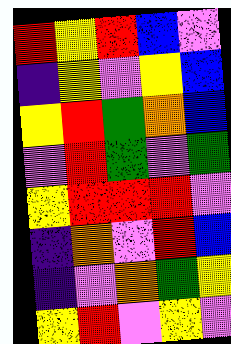[["red", "yellow", "red", "blue", "violet"], ["indigo", "yellow", "violet", "yellow", "blue"], ["yellow", "red", "green", "orange", "blue"], ["violet", "red", "green", "violet", "green"], ["yellow", "red", "red", "red", "violet"], ["indigo", "orange", "violet", "red", "blue"], ["indigo", "violet", "orange", "green", "yellow"], ["yellow", "red", "violet", "yellow", "violet"]]